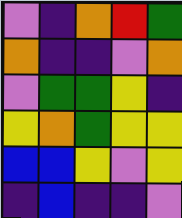[["violet", "indigo", "orange", "red", "green"], ["orange", "indigo", "indigo", "violet", "orange"], ["violet", "green", "green", "yellow", "indigo"], ["yellow", "orange", "green", "yellow", "yellow"], ["blue", "blue", "yellow", "violet", "yellow"], ["indigo", "blue", "indigo", "indigo", "violet"]]